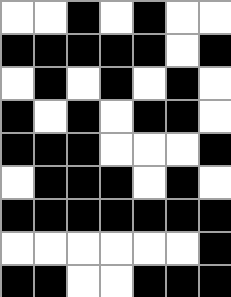[["white", "white", "black", "white", "black", "white", "white"], ["black", "black", "black", "black", "black", "white", "black"], ["white", "black", "white", "black", "white", "black", "white"], ["black", "white", "black", "white", "black", "black", "white"], ["black", "black", "black", "white", "white", "white", "black"], ["white", "black", "black", "black", "white", "black", "white"], ["black", "black", "black", "black", "black", "black", "black"], ["white", "white", "white", "white", "white", "white", "black"], ["black", "black", "white", "white", "black", "black", "black"]]